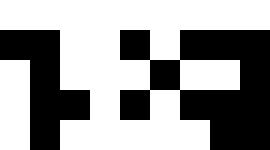[["white", "white", "white", "white", "white", "white", "white", "white", "white"], ["black", "black", "white", "white", "black", "white", "black", "black", "black"], ["white", "black", "white", "white", "white", "black", "white", "white", "black"], ["white", "black", "black", "white", "black", "white", "black", "black", "black"], ["white", "black", "white", "white", "white", "white", "white", "black", "black"]]